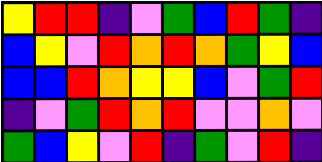[["yellow", "red", "red", "indigo", "violet", "green", "blue", "red", "green", "indigo"], ["blue", "yellow", "violet", "red", "orange", "red", "orange", "green", "yellow", "blue"], ["blue", "blue", "red", "orange", "yellow", "yellow", "blue", "violet", "green", "red"], ["indigo", "violet", "green", "red", "orange", "red", "violet", "violet", "orange", "violet"], ["green", "blue", "yellow", "violet", "red", "indigo", "green", "violet", "red", "indigo"]]